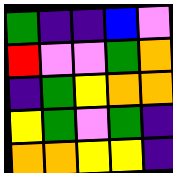[["green", "indigo", "indigo", "blue", "violet"], ["red", "violet", "violet", "green", "orange"], ["indigo", "green", "yellow", "orange", "orange"], ["yellow", "green", "violet", "green", "indigo"], ["orange", "orange", "yellow", "yellow", "indigo"]]